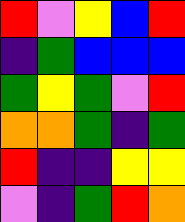[["red", "violet", "yellow", "blue", "red"], ["indigo", "green", "blue", "blue", "blue"], ["green", "yellow", "green", "violet", "red"], ["orange", "orange", "green", "indigo", "green"], ["red", "indigo", "indigo", "yellow", "yellow"], ["violet", "indigo", "green", "red", "orange"]]